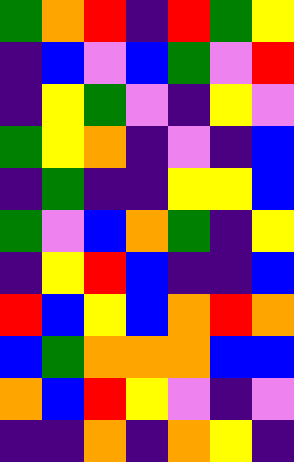[["green", "orange", "red", "indigo", "red", "green", "yellow"], ["indigo", "blue", "violet", "blue", "green", "violet", "red"], ["indigo", "yellow", "green", "violet", "indigo", "yellow", "violet"], ["green", "yellow", "orange", "indigo", "violet", "indigo", "blue"], ["indigo", "green", "indigo", "indigo", "yellow", "yellow", "blue"], ["green", "violet", "blue", "orange", "green", "indigo", "yellow"], ["indigo", "yellow", "red", "blue", "indigo", "indigo", "blue"], ["red", "blue", "yellow", "blue", "orange", "red", "orange"], ["blue", "green", "orange", "orange", "orange", "blue", "blue"], ["orange", "blue", "red", "yellow", "violet", "indigo", "violet"], ["indigo", "indigo", "orange", "indigo", "orange", "yellow", "indigo"]]